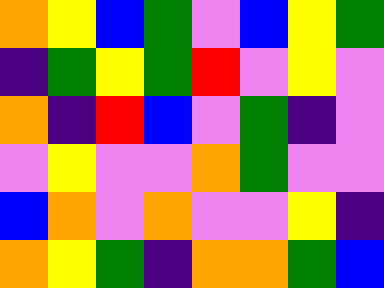[["orange", "yellow", "blue", "green", "violet", "blue", "yellow", "green"], ["indigo", "green", "yellow", "green", "red", "violet", "yellow", "violet"], ["orange", "indigo", "red", "blue", "violet", "green", "indigo", "violet"], ["violet", "yellow", "violet", "violet", "orange", "green", "violet", "violet"], ["blue", "orange", "violet", "orange", "violet", "violet", "yellow", "indigo"], ["orange", "yellow", "green", "indigo", "orange", "orange", "green", "blue"]]